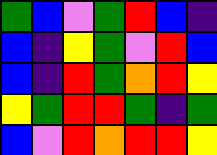[["green", "blue", "violet", "green", "red", "blue", "indigo"], ["blue", "indigo", "yellow", "green", "violet", "red", "blue"], ["blue", "indigo", "red", "green", "orange", "red", "yellow"], ["yellow", "green", "red", "red", "green", "indigo", "green"], ["blue", "violet", "red", "orange", "red", "red", "yellow"]]